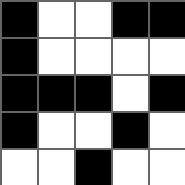[["black", "white", "white", "black", "black"], ["black", "white", "white", "white", "white"], ["black", "black", "black", "white", "black"], ["black", "white", "white", "black", "white"], ["white", "white", "black", "white", "white"]]